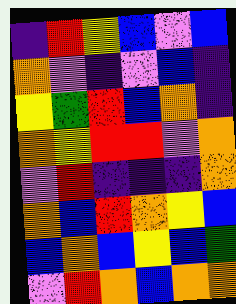[["indigo", "red", "yellow", "blue", "violet", "blue"], ["orange", "violet", "indigo", "violet", "blue", "indigo"], ["yellow", "green", "red", "blue", "orange", "indigo"], ["orange", "yellow", "red", "red", "violet", "orange"], ["violet", "red", "indigo", "indigo", "indigo", "orange"], ["orange", "blue", "red", "orange", "yellow", "blue"], ["blue", "orange", "blue", "yellow", "blue", "green"], ["violet", "red", "orange", "blue", "orange", "orange"]]